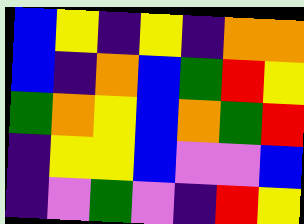[["blue", "yellow", "indigo", "yellow", "indigo", "orange", "orange"], ["blue", "indigo", "orange", "blue", "green", "red", "yellow"], ["green", "orange", "yellow", "blue", "orange", "green", "red"], ["indigo", "yellow", "yellow", "blue", "violet", "violet", "blue"], ["indigo", "violet", "green", "violet", "indigo", "red", "yellow"]]